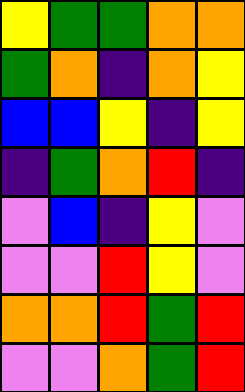[["yellow", "green", "green", "orange", "orange"], ["green", "orange", "indigo", "orange", "yellow"], ["blue", "blue", "yellow", "indigo", "yellow"], ["indigo", "green", "orange", "red", "indigo"], ["violet", "blue", "indigo", "yellow", "violet"], ["violet", "violet", "red", "yellow", "violet"], ["orange", "orange", "red", "green", "red"], ["violet", "violet", "orange", "green", "red"]]